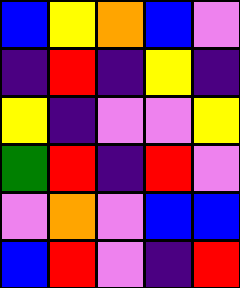[["blue", "yellow", "orange", "blue", "violet"], ["indigo", "red", "indigo", "yellow", "indigo"], ["yellow", "indigo", "violet", "violet", "yellow"], ["green", "red", "indigo", "red", "violet"], ["violet", "orange", "violet", "blue", "blue"], ["blue", "red", "violet", "indigo", "red"]]